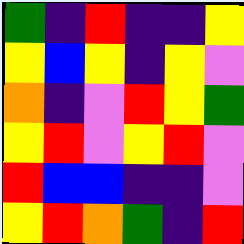[["green", "indigo", "red", "indigo", "indigo", "yellow"], ["yellow", "blue", "yellow", "indigo", "yellow", "violet"], ["orange", "indigo", "violet", "red", "yellow", "green"], ["yellow", "red", "violet", "yellow", "red", "violet"], ["red", "blue", "blue", "indigo", "indigo", "violet"], ["yellow", "red", "orange", "green", "indigo", "red"]]